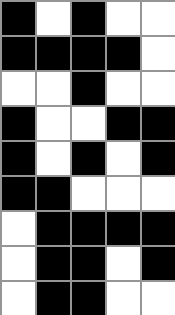[["black", "white", "black", "white", "white"], ["black", "black", "black", "black", "white"], ["white", "white", "black", "white", "white"], ["black", "white", "white", "black", "black"], ["black", "white", "black", "white", "black"], ["black", "black", "white", "white", "white"], ["white", "black", "black", "black", "black"], ["white", "black", "black", "white", "black"], ["white", "black", "black", "white", "white"]]